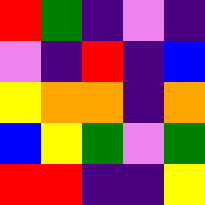[["red", "green", "indigo", "violet", "indigo"], ["violet", "indigo", "red", "indigo", "blue"], ["yellow", "orange", "orange", "indigo", "orange"], ["blue", "yellow", "green", "violet", "green"], ["red", "red", "indigo", "indigo", "yellow"]]